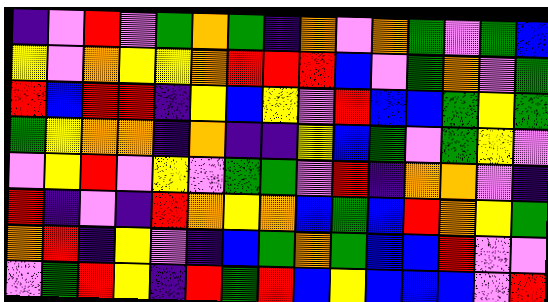[["indigo", "violet", "red", "violet", "green", "orange", "green", "indigo", "orange", "violet", "orange", "green", "violet", "green", "blue"], ["yellow", "violet", "orange", "yellow", "yellow", "orange", "red", "red", "red", "blue", "violet", "green", "orange", "violet", "green"], ["red", "blue", "red", "red", "indigo", "yellow", "blue", "yellow", "violet", "red", "blue", "blue", "green", "yellow", "green"], ["green", "yellow", "orange", "orange", "indigo", "orange", "indigo", "indigo", "yellow", "blue", "green", "violet", "green", "yellow", "violet"], ["violet", "yellow", "red", "violet", "yellow", "violet", "green", "green", "violet", "red", "indigo", "orange", "orange", "violet", "indigo"], ["red", "indigo", "violet", "indigo", "red", "orange", "yellow", "orange", "blue", "green", "blue", "red", "orange", "yellow", "green"], ["orange", "red", "indigo", "yellow", "violet", "indigo", "blue", "green", "orange", "green", "blue", "blue", "red", "violet", "violet"], ["violet", "green", "red", "yellow", "indigo", "red", "green", "red", "blue", "yellow", "blue", "blue", "blue", "violet", "red"]]